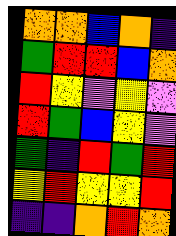[["orange", "orange", "blue", "orange", "indigo"], ["green", "red", "red", "blue", "orange"], ["red", "yellow", "violet", "yellow", "violet"], ["red", "green", "blue", "yellow", "violet"], ["green", "indigo", "red", "green", "red"], ["yellow", "red", "yellow", "yellow", "red"], ["indigo", "indigo", "orange", "red", "orange"]]